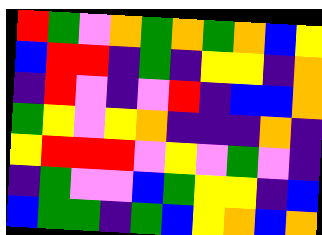[["red", "green", "violet", "orange", "green", "orange", "green", "orange", "blue", "yellow"], ["blue", "red", "red", "indigo", "green", "indigo", "yellow", "yellow", "indigo", "orange"], ["indigo", "red", "violet", "indigo", "violet", "red", "indigo", "blue", "blue", "orange"], ["green", "yellow", "violet", "yellow", "orange", "indigo", "indigo", "indigo", "orange", "indigo"], ["yellow", "red", "red", "red", "violet", "yellow", "violet", "green", "violet", "indigo"], ["indigo", "green", "violet", "violet", "blue", "green", "yellow", "yellow", "indigo", "blue"], ["blue", "green", "green", "indigo", "green", "blue", "yellow", "orange", "blue", "orange"]]